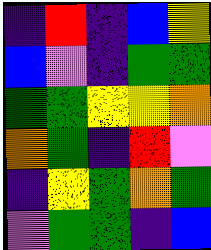[["indigo", "red", "indigo", "blue", "yellow"], ["blue", "violet", "indigo", "green", "green"], ["green", "green", "yellow", "yellow", "orange"], ["orange", "green", "indigo", "red", "violet"], ["indigo", "yellow", "green", "orange", "green"], ["violet", "green", "green", "indigo", "blue"]]